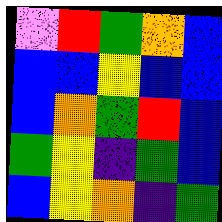[["violet", "red", "green", "orange", "blue"], ["blue", "blue", "yellow", "blue", "blue"], ["blue", "orange", "green", "red", "blue"], ["green", "yellow", "indigo", "green", "blue"], ["blue", "yellow", "orange", "indigo", "green"]]